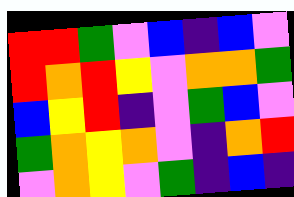[["red", "red", "green", "violet", "blue", "indigo", "blue", "violet"], ["red", "orange", "red", "yellow", "violet", "orange", "orange", "green"], ["blue", "yellow", "red", "indigo", "violet", "green", "blue", "violet"], ["green", "orange", "yellow", "orange", "violet", "indigo", "orange", "red"], ["violet", "orange", "yellow", "violet", "green", "indigo", "blue", "indigo"]]